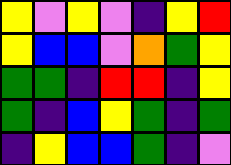[["yellow", "violet", "yellow", "violet", "indigo", "yellow", "red"], ["yellow", "blue", "blue", "violet", "orange", "green", "yellow"], ["green", "green", "indigo", "red", "red", "indigo", "yellow"], ["green", "indigo", "blue", "yellow", "green", "indigo", "green"], ["indigo", "yellow", "blue", "blue", "green", "indigo", "violet"]]